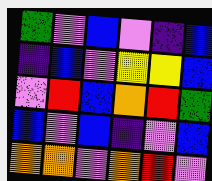[["green", "violet", "blue", "violet", "indigo", "blue"], ["indigo", "blue", "violet", "yellow", "yellow", "blue"], ["violet", "red", "blue", "orange", "red", "green"], ["blue", "violet", "blue", "indigo", "violet", "blue"], ["orange", "orange", "violet", "orange", "red", "violet"]]